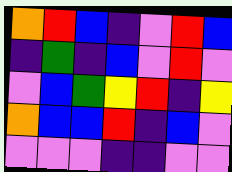[["orange", "red", "blue", "indigo", "violet", "red", "blue"], ["indigo", "green", "indigo", "blue", "violet", "red", "violet"], ["violet", "blue", "green", "yellow", "red", "indigo", "yellow"], ["orange", "blue", "blue", "red", "indigo", "blue", "violet"], ["violet", "violet", "violet", "indigo", "indigo", "violet", "violet"]]